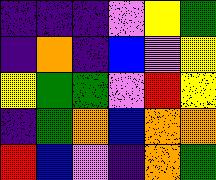[["indigo", "indigo", "indigo", "violet", "yellow", "green"], ["indigo", "orange", "indigo", "blue", "violet", "yellow"], ["yellow", "green", "green", "violet", "red", "yellow"], ["indigo", "green", "orange", "blue", "orange", "orange"], ["red", "blue", "violet", "indigo", "orange", "green"]]